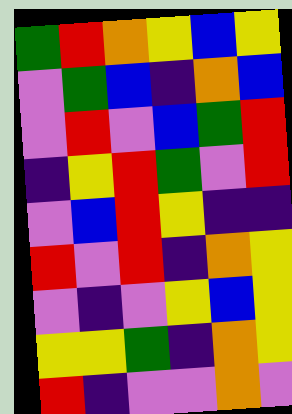[["green", "red", "orange", "yellow", "blue", "yellow"], ["violet", "green", "blue", "indigo", "orange", "blue"], ["violet", "red", "violet", "blue", "green", "red"], ["indigo", "yellow", "red", "green", "violet", "red"], ["violet", "blue", "red", "yellow", "indigo", "indigo"], ["red", "violet", "red", "indigo", "orange", "yellow"], ["violet", "indigo", "violet", "yellow", "blue", "yellow"], ["yellow", "yellow", "green", "indigo", "orange", "yellow"], ["red", "indigo", "violet", "violet", "orange", "violet"]]